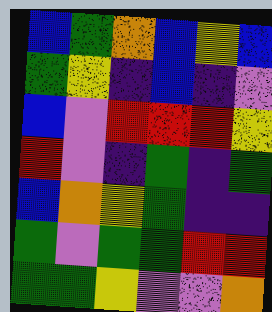[["blue", "green", "orange", "blue", "yellow", "blue"], ["green", "yellow", "indigo", "blue", "indigo", "violet"], ["blue", "violet", "red", "red", "red", "yellow"], ["red", "violet", "indigo", "green", "indigo", "green"], ["blue", "orange", "yellow", "green", "indigo", "indigo"], ["green", "violet", "green", "green", "red", "red"], ["green", "green", "yellow", "violet", "violet", "orange"]]